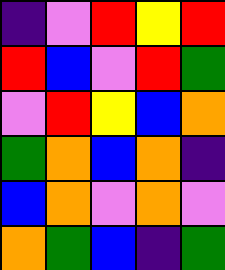[["indigo", "violet", "red", "yellow", "red"], ["red", "blue", "violet", "red", "green"], ["violet", "red", "yellow", "blue", "orange"], ["green", "orange", "blue", "orange", "indigo"], ["blue", "orange", "violet", "orange", "violet"], ["orange", "green", "blue", "indigo", "green"]]